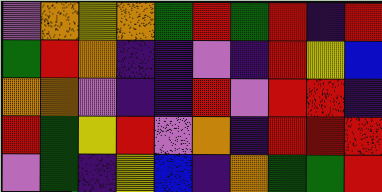[["violet", "orange", "yellow", "orange", "green", "red", "green", "red", "indigo", "red"], ["green", "red", "orange", "indigo", "indigo", "violet", "indigo", "red", "yellow", "blue"], ["orange", "orange", "violet", "indigo", "indigo", "red", "violet", "red", "red", "indigo"], ["red", "green", "yellow", "red", "violet", "orange", "indigo", "red", "red", "red"], ["violet", "green", "indigo", "yellow", "blue", "indigo", "orange", "green", "green", "red"]]